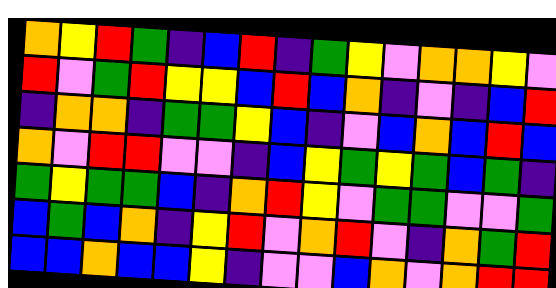[["orange", "yellow", "red", "green", "indigo", "blue", "red", "indigo", "green", "yellow", "violet", "orange", "orange", "yellow", "violet"], ["red", "violet", "green", "red", "yellow", "yellow", "blue", "red", "blue", "orange", "indigo", "violet", "indigo", "blue", "red"], ["indigo", "orange", "orange", "indigo", "green", "green", "yellow", "blue", "indigo", "violet", "blue", "orange", "blue", "red", "blue"], ["orange", "violet", "red", "red", "violet", "violet", "indigo", "blue", "yellow", "green", "yellow", "green", "blue", "green", "indigo"], ["green", "yellow", "green", "green", "blue", "indigo", "orange", "red", "yellow", "violet", "green", "green", "violet", "violet", "green"], ["blue", "green", "blue", "orange", "indigo", "yellow", "red", "violet", "orange", "red", "violet", "indigo", "orange", "green", "red"], ["blue", "blue", "orange", "blue", "blue", "yellow", "indigo", "violet", "violet", "blue", "orange", "violet", "orange", "red", "red"]]